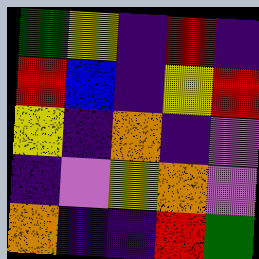[["green", "yellow", "indigo", "red", "indigo"], ["red", "blue", "indigo", "yellow", "red"], ["yellow", "indigo", "orange", "indigo", "violet"], ["indigo", "violet", "yellow", "orange", "violet"], ["orange", "indigo", "indigo", "red", "green"]]